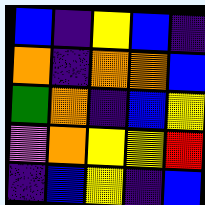[["blue", "indigo", "yellow", "blue", "indigo"], ["orange", "indigo", "orange", "orange", "blue"], ["green", "orange", "indigo", "blue", "yellow"], ["violet", "orange", "yellow", "yellow", "red"], ["indigo", "blue", "yellow", "indigo", "blue"]]